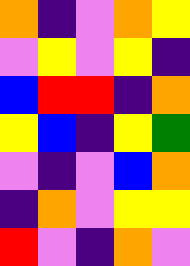[["orange", "indigo", "violet", "orange", "yellow"], ["violet", "yellow", "violet", "yellow", "indigo"], ["blue", "red", "red", "indigo", "orange"], ["yellow", "blue", "indigo", "yellow", "green"], ["violet", "indigo", "violet", "blue", "orange"], ["indigo", "orange", "violet", "yellow", "yellow"], ["red", "violet", "indigo", "orange", "violet"]]